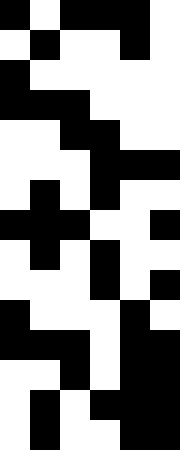[["black", "white", "black", "black", "black", "white"], ["white", "black", "white", "white", "black", "white"], ["black", "white", "white", "white", "white", "white"], ["black", "black", "black", "white", "white", "white"], ["white", "white", "black", "black", "white", "white"], ["white", "white", "white", "black", "black", "black"], ["white", "black", "white", "black", "white", "white"], ["black", "black", "black", "white", "white", "black"], ["white", "black", "white", "black", "white", "white"], ["white", "white", "white", "black", "white", "black"], ["black", "white", "white", "white", "black", "white"], ["black", "black", "black", "white", "black", "black"], ["white", "white", "black", "white", "black", "black"], ["white", "black", "white", "black", "black", "black"], ["white", "black", "white", "white", "black", "black"]]